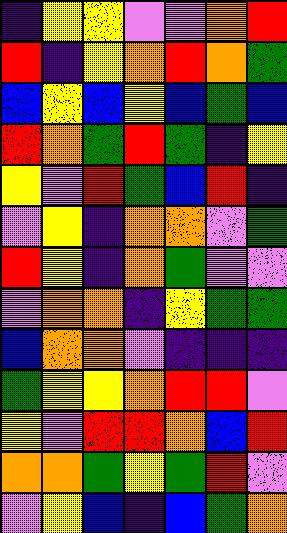[["indigo", "yellow", "yellow", "violet", "violet", "orange", "red"], ["red", "indigo", "yellow", "orange", "red", "orange", "green"], ["blue", "yellow", "blue", "yellow", "blue", "green", "blue"], ["red", "orange", "green", "red", "green", "indigo", "yellow"], ["yellow", "violet", "red", "green", "blue", "red", "indigo"], ["violet", "yellow", "indigo", "orange", "orange", "violet", "green"], ["red", "yellow", "indigo", "orange", "green", "violet", "violet"], ["violet", "orange", "orange", "indigo", "yellow", "green", "green"], ["blue", "orange", "orange", "violet", "indigo", "indigo", "indigo"], ["green", "yellow", "yellow", "orange", "red", "red", "violet"], ["yellow", "violet", "red", "red", "orange", "blue", "red"], ["orange", "orange", "green", "yellow", "green", "red", "violet"], ["violet", "yellow", "blue", "indigo", "blue", "green", "orange"]]